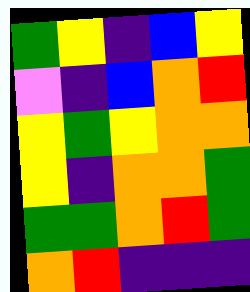[["green", "yellow", "indigo", "blue", "yellow"], ["violet", "indigo", "blue", "orange", "red"], ["yellow", "green", "yellow", "orange", "orange"], ["yellow", "indigo", "orange", "orange", "green"], ["green", "green", "orange", "red", "green"], ["orange", "red", "indigo", "indigo", "indigo"]]